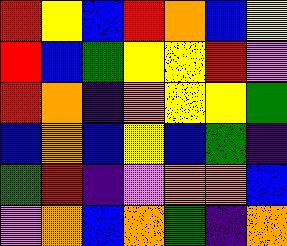[["red", "yellow", "blue", "red", "orange", "blue", "yellow"], ["red", "blue", "green", "yellow", "yellow", "red", "violet"], ["red", "orange", "indigo", "orange", "yellow", "yellow", "green"], ["blue", "orange", "blue", "yellow", "blue", "green", "indigo"], ["green", "red", "indigo", "violet", "orange", "orange", "blue"], ["violet", "orange", "blue", "orange", "green", "indigo", "orange"]]